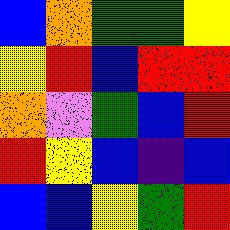[["blue", "orange", "green", "green", "yellow"], ["yellow", "red", "blue", "red", "red"], ["orange", "violet", "green", "blue", "red"], ["red", "yellow", "blue", "indigo", "blue"], ["blue", "blue", "yellow", "green", "red"]]